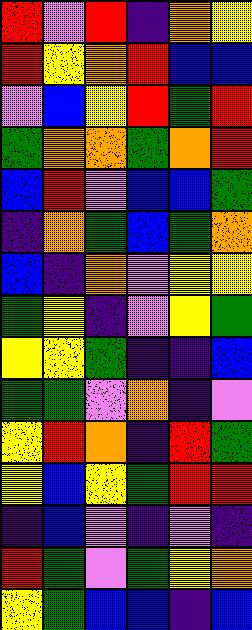[["red", "violet", "red", "indigo", "orange", "yellow"], ["red", "yellow", "orange", "red", "blue", "blue"], ["violet", "blue", "yellow", "red", "green", "red"], ["green", "orange", "orange", "green", "orange", "red"], ["blue", "red", "violet", "blue", "blue", "green"], ["indigo", "orange", "green", "blue", "green", "orange"], ["blue", "indigo", "orange", "violet", "yellow", "yellow"], ["green", "yellow", "indigo", "violet", "yellow", "green"], ["yellow", "yellow", "green", "indigo", "indigo", "blue"], ["green", "green", "violet", "orange", "indigo", "violet"], ["yellow", "red", "orange", "indigo", "red", "green"], ["yellow", "blue", "yellow", "green", "red", "red"], ["indigo", "blue", "violet", "indigo", "violet", "indigo"], ["red", "green", "violet", "green", "yellow", "orange"], ["yellow", "green", "blue", "blue", "indigo", "blue"]]